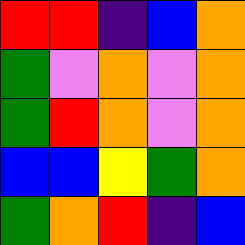[["red", "red", "indigo", "blue", "orange"], ["green", "violet", "orange", "violet", "orange"], ["green", "red", "orange", "violet", "orange"], ["blue", "blue", "yellow", "green", "orange"], ["green", "orange", "red", "indigo", "blue"]]